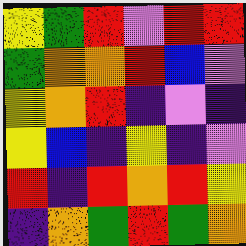[["yellow", "green", "red", "violet", "red", "red"], ["green", "orange", "orange", "red", "blue", "violet"], ["yellow", "orange", "red", "indigo", "violet", "indigo"], ["yellow", "blue", "indigo", "yellow", "indigo", "violet"], ["red", "indigo", "red", "orange", "red", "yellow"], ["indigo", "orange", "green", "red", "green", "orange"]]